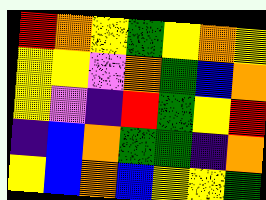[["red", "orange", "yellow", "green", "yellow", "orange", "yellow"], ["yellow", "yellow", "violet", "orange", "green", "blue", "orange"], ["yellow", "violet", "indigo", "red", "green", "yellow", "red"], ["indigo", "blue", "orange", "green", "green", "indigo", "orange"], ["yellow", "blue", "orange", "blue", "yellow", "yellow", "green"]]